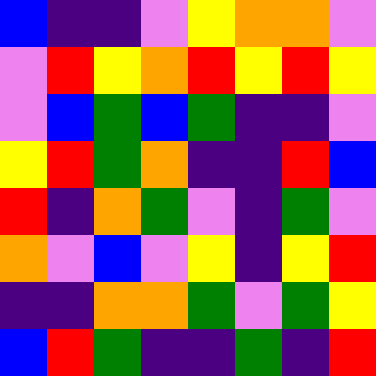[["blue", "indigo", "indigo", "violet", "yellow", "orange", "orange", "violet"], ["violet", "red", "yellow", "orange", "red", "yellow", "red", "yellow"], ["violet", "blue", "green", "blue", "green", "indigo", "indigo", "violet"], ["yellow", "red", "green", "orange", "indigo", "indigo", "red", "blue"], ["red", "indigo", "orange", "green", "violet", "indigo", "green", "violet"], ["orange", "violet", "blue", "violet", "yellow", "indigo", "yellow", "red"], ["indigo", "indigo", "orange", "orange", "green", "violet", "green", "yellow"], ["blue", "red", "green", "indigo", "indigo", "green", "indigo", "red"]]